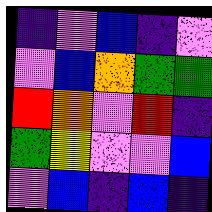[["indigo", "violet", "blue", "indigo", "violet"], ["violet", "blue", "orange", "green", "green"], ["red", "orange", "violet", "red", "indigo"], ["green", "yellow", "violet", "violet", "blue"], ["violet", "blue", "indigo", "blue", "indigo"]]